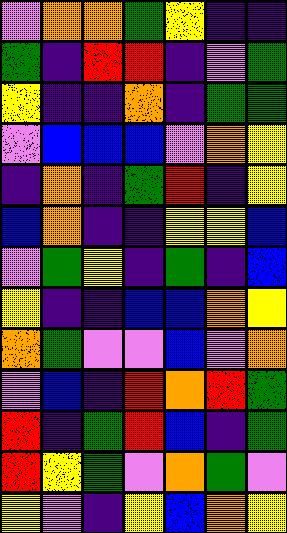[["violet", "orange", "orange", "green", "yellow", "indigo", "indigo"], ["green", "indigo", "red", "red", "indigo", "violet", "green"], ["yellow", "indigo", "indigo", "orange", "indigo", "green", "green"], ["violet", "blue", "blue", "blue", "violet", "orange", "yellow"], ["indigo", "orange", "indigo", "green", "red", "indigo", "yellow"], ["blue", "orange", "indigo", "indigo", "yellow", "yellow", "blue"], ["violet", "green", "yellow", "indigo", "green", "indigo", "blue"], ["yellow", "indigo", "indigo", "blue", "blue", "orange", "yellow"], ["orange", "green", "violet", "violet", "blue", "violet", "orange"], ["violet", "blue", "indigo", "red", "orange", "red", "green"], ["red", "indigo", "green", "red", "blue", "indigo", "green"], ["red", "yellow", "green", "violet", "orange", "green", "violet"], ["yellow", "violet", "indigo", "yellow", "blue", "orange", "yellow"]]